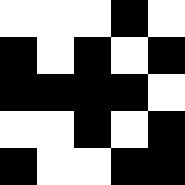[["white", "white", "white", "black", "white"], ["black", "white", "black", "white", "black"], ["black", "black", "black", "black", "white"], ["white", "white", "black", "white", "black"], ["black", "white", "white", "black", "black"]]